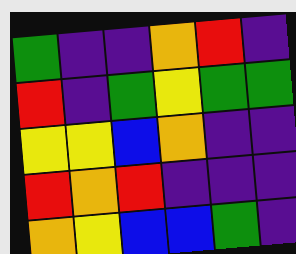[["green", "indigo", "indigo", "orange", "red", "indigo"], ["red", "indigo", "green", "yellow", "green", "green"], ["yellow", "yellow", "blue", "orange", "indigo", "indigo"], ["red", "orange", "red", "indigo", "indigo", "indigo"], ["orange", "yellow", "blue", "blue", "green", "indigo"]]